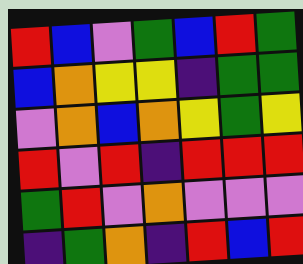[["red", "blue", "violet", "green", "blue", "red", "green"], ["blue", "orange", "yellow", "yellow", "indigo", "green", "green"], ["violet", "orange", "blue", "orange", "yellow", "green", "yellow"], ["red", "violet", "red", "indigo", "red", "red", "red"], ["green", "red", "violet", "orange", "violet", "violet", "violet"], ["indigo", "green", "orange", "indigo", "red", "blue", "red"]]